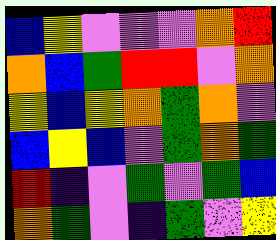[["blue", "yellow", "violet", "violet", "violet", "orange", "red"], ["orange", "blue", "green", "red", "red", "violet", "orange"], ["yellow", "blue", "yellow", "orange", "green", "orange", "violet"], ["blue", "yellow", "blue", "violet", "green", "orange", "green"], ["red", "indigo", "violet", "green", "violet", "green", "blue"], ["orange", "green", "violet", "indigo", "green", "violet", "yellow"]]